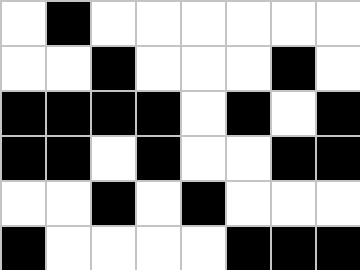[["white", "black", "white", "white", "white", "white", "white", "white"], ["white", "white", "black", "white", "white", "white", "black", "white"], ["black", "black", "black", "black", "white", "black", "white", "black"], ["black", "black", "white", "black", "white", "white", "black", "black"], ["white", "white", "black", "white", "black", "white", "white", "white"], ["black", "white", "white", "white", "white", "black", "black", "black"]]